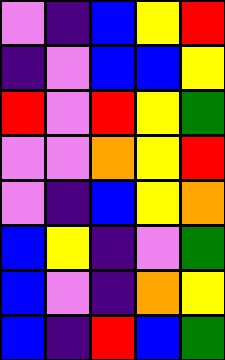[["violet", "indigo", "blue", "yellow", "red"], ["indigo", "violet", "blue", "blue", "yellow"], ["red", "violet", "red", "yellow", "green"], ["violet", "violet", "orange", "yellow", "red"], ["violet", "indigo", "blue", "yellow", "orange"], ["blue", "yellow", "indigo", "violet", "green"], ["blue", "violet", "indigo", "orange", "yellow"], ["blue", "indigo", "red", "blue", "green"]]